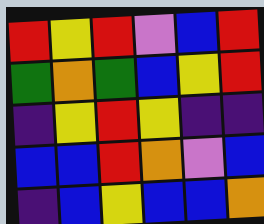[["red", "yellow", "red", "violet", "blue", "red"], ["green", "orange", "green", "blue", "yellow", "red"], ["indigo", "yellow", "red", "yellow", "indigo", "indigo"], ["blue", "blue", "red", "orange", "violet", "blue"], ["indigo", "blue", "yellow", "blue", "blue", "orange"]]